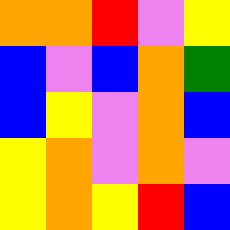[["orange", "orange", "red", "violet", "yellow"], ["blue", "violet", "blue", "orange", "green"], ["blue", "yellow", "violet", "orange", "blue"], ["yellow", "orange", "violet", "orange", "violet"], ["yellow", "orange", "yellow", "red", "blue"]]